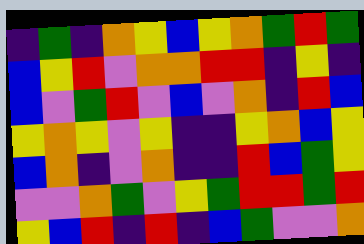[["indigo", "green", "indigo", "orange", "yellow", "blue", "yellow", "orange", "green", "red", "green"], ["blue", "yellow", "red", "violet", "orange", "orange", "red", "red", "indigo", "yellow", "indigo"], ["blue", "violet", "green", "red", "violet", "blue", "violet", "orange", "indigo", "red", "blue"], ["yellow", "orange", "yellow", "violet", "yellow", "indigo", "indigo", "yellow", "orange", "blue", "yellow"], ["blue", "orange", "indigo", "violet", "orange", "indigo", "indigo", "red", "blue", "green", "yellow"], ["violet", "violet", "orange", "green", "violet", "yellow", "green", "red", "red", "green", "red"], ["yellow", "blue", "red", "indigo", "red", "indigo", "blue", "green", "violet", "violet", "orange"]]